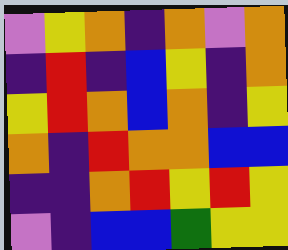[["violet", "yellow", "orange", "indigo", "orange", "violet", "orange"], ["indigo", "red", "indigo", "blue", "yellow", "indigo", "orange"], ["yellow", "red", "orange", "blue", "orange", "indigo", "yellow"], ["orange", "indigo", "red", "orange", "orange", "blue", "blue"], ["indigo", "indigo", "orange", "red", "yellow", "red", "yellow"], ["violet", "indigo", "blue", "blue", "green", "yellow", "yellow"]]